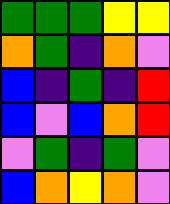[["green", "green", "green", "yellow", "yellow"], ["orange", "green", "indigo", "orange", "violet"], ["blue", "indigo", "green", "indigo", "red"], ["blue", "violet", "blue", "orange", "red"], ["violet", "green", "indigo", "green", "violet"], ["blue", "orange", "yellow", "orange", "violet"]]